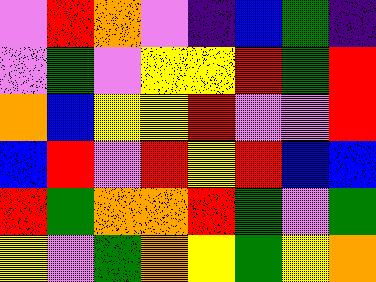[["violet", "red", "orange", "violet", "indigo", "blue", "green", "indigo"], ["violet", "green", "violet", "yellow", "yellow", "red", "green", "red"], ["orange", "blue", "yellow", "yellow", "red", "violet", "violet", "red"], ["blue", "red", "violet", "red", "yellow", "red", "blue", "blue"], ["red", "green", "orange", "orange", "red", "green", "violet", "green"], ["yellow", "violet", "green", "orange", "yellow", "green", "yellow", "orange"]]